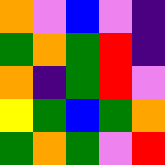[["orange", "violet", "blue", "violet", "indigo"], ["green", "orange", "green", "red", "indigo"], ["orange", "indigo", "green", "red", "violet"], ["yellow", "green", "blue", "green", "orange"], ["green", "orange", "green", "violet", "red"]]